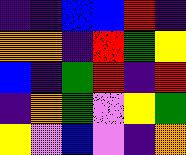[["indigo", "indigo", "blue", "blue", "red", "indigo"], ["orange", "orange", "indigo", "red", "green", "yellow"], ["blue", "indigo", "green", "red", "indigo", "red"], ["indigo", "orange", "green", "violet", "yellow", "green"], ["yellow", "violet", "blue", "violet", "indigo", "orange"]]